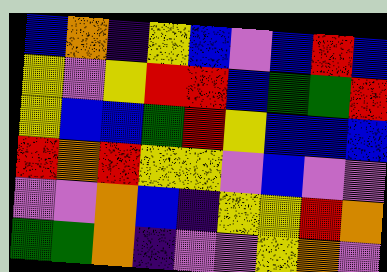[["blue", "orange", "indigo", "yellow", "blue", "violet", "blue", "red", "blue"], ["yellow", "violet", "yellow", "red", "red", "blue", "green", "green", "red"], ["yellow", "blue", "blue", "green", "red", "yellow", "blue", "blue", "blue"], ["red", "orange", "red", "yellow", "yellow", "violet", "blue", "violet", "violet"], ["violet", "violet", "orange", "blue", "indigo", "yellow", "yellow", "red", "orange"], ["green", "green", "orange", "indigo", "violet", "violet", "yellow", "orange", "violet"]]